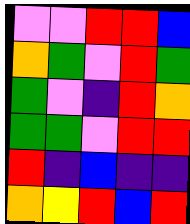[["violet", "violet", "red", "red", "blue"], ["orange", "green", "violet", "red", "green"], ["green", "violet", "indigo", "red", "orange"], ["green", "green", "violet", "red", "red"], ["red", "indigo", "blue", "indigo", "indigo"], ["orange", "yellow", "red", "blue", "red"]]